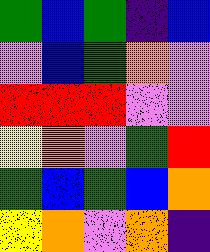[["green", "blue", "green", "indigo", "blue"], ["violet", "blue", "green", "orange", "violet"], ["red", "red", "red", "violet", "violet"], ["yellow", "orange", "violet", "green", "red"], ["green", "blue", "green", "blue", "orange"], ["yellow", "orange", "violet", "orange", "indigo"]]